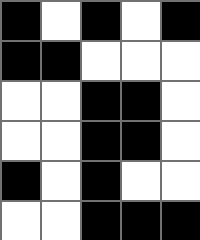[["black", "white", "black", "white", "black"], ["black", "black", "white", "white", "white"], ["white", "white", "black", "black", "white"], ["white", "white", "black", "black", "white"], ["black", "white", "black", "white", "white"], ["white", "white", "black", "black", "black"]]